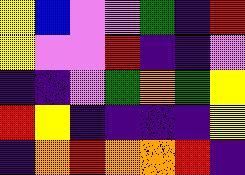[["yellow", "blue", "violet", "violet", "green", "indigo", "red"], ["yellow", "violet", "violet", "red", "indigo", "indigo", "violet"], ["indigo", "indigo", "violet", "green", "orange", "green", "yellow"], ["red", "yellow", "indigo", "indigo", "indigo", "indigo", "yellow"], ["indigo", "orange", "red", "orange", "orange", "red", "indigo"]]